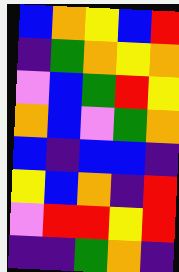[["blue", "orange", "yellow", "blue", "red"], ["indigo", "green", "orange", "yellow", "orange"], ["violet", "blue", "green", "red", "yellow"], ["orange", "blue", "violet", "green", "orange"], ["blue", "indigo", "blue", "blue", "indigo"], ["yellow", "blue", "orange", "indigo", "red"], ["violet", "red", "red", "yellow", "red"], ["indigo", "indigo", "green", "orange", "indigo"]]